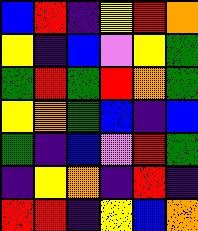[["blue", "red", "indigo", "yellow", "red", "orange"], ["yellow", "indigo", "blue", "violet", "yellow", "green"], ["green", "red", "green", "red", "orange", "green"], ["yellow", "orange", "green", "blue", "indigo", "blue"], ["green", "indigo", "blue", "violet", "red", "green"], ["indigo", "yellow", "orange", "indigo", "red", "indigo"], ["red", "red", "indigo", "yellow", "blue", "orange"]]